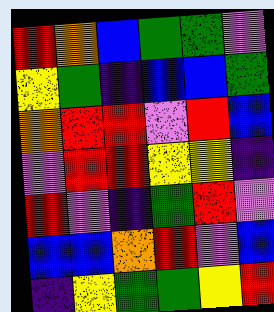[["red", "orange", "blue", "green", "green", "violet"], ["yellow", "green", "indigo", "blue", "blue", "green"], ["orange", "red", "red", "violet", "red", "blue"], ["violet", "red", "red", "yellow", "yellow", "indigo"], ["red", "violet", "indigo", "green", "red", "violet"], ["blue", "blue", "orange", "red", "violet", "blue"], ["indigo", "yellow", "green", "green", "yellow", "red"]]